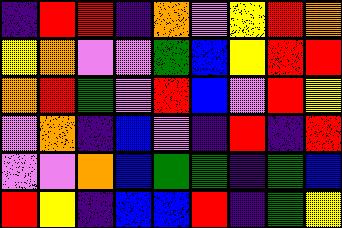[["indigo", "red", "red", "indigo", "orange", "violet", "yellow", "red", "orange"], ["yellow", "orange", "violet", "violet", "green", "blue", "yellow", "red", "red"], ["orange", "red", "green", "violet", "red", "blue", "violet", "red", "yellow"], ["violet", "orange", "indigo", "blue", "violet", "indigo", "red", "indigo", "red"], ["violet", "violet", "orange", "blue", "green", "green", "indigo", "green", "blue"], ["red", "yellow", "indigo", "blue", "blue", "red", "indigo", "green", "yellow"]]